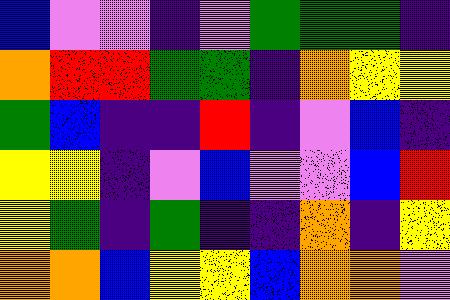[["blue", "violet", "violet", "indigo", "violet", "green", "green", "green", "indigo"], ["orange", "red", "red", "green", "green", "indigo", "orange", "yellow", "yellow"], ["green", "blue", "indigo", "indigo", "red", "indigo", "violet", "blue", "indigo"], ["yellow", "yellow", "indigo", "violet", "blue", "violet", "violet", "blue", "red"], ["yellow", "green", "indigo", "green", "indigo", "indigo", "orange", "indigo", "yellow"], ["orange", "orange", "blue", "yellow", "yellow", "blue", "orange", "orange", "violet"]]